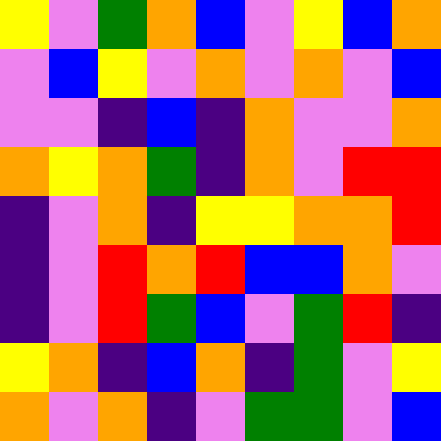[["yellow", "violet", "green", "orange", "blue", "violet", "yellow", "blue", "orange"], ["violet", "blue", "yellow", "violet", "orange", "violet", "orange", "violet", "blue"], ["violet", "violet", "indigo", "blue", "indigo", "orange", "violet", "violet", "orange"], ["orange", "yellow", "orange", "green", "indigo", "orange", "violet", "red", "red"], ["indigo", "violet", "orange", "indigo", "yellow", "yellow", "orange", "orange", "red"], ["indigo", "violet", "red", "orange", "red", "blue", "blue", "orange", "violet"], ["indigo", "violet", "red", "green", "blue", "violet", "green", "red", "indigo"], ["yellow", "orange", "indigo", "blue", "orange", "indigo", "green", "violet", "yellow"], ["orange", "violet", "orange", "indigo", "violet", "green", "green", "violet", "blue"]]